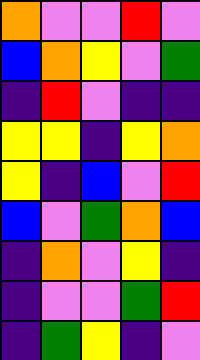[["orange", "violet", "violet", "red", "violet"], ["blue", "orange", "yellow", "violet", "green"], ["indigo", "red", "violet", "indigo", "indigo"], ["yellow", "yellow", "indigo", "yellow", "orange"], ["yellow", "indigo", "blue", "violet", "red"], ["blue", "violet", "green", "orange", "blue"], ["indigo", "orange", "violet", "yellow", "indigo"], ["indigo", "violet", "violet", "green", "red"], ["indigo", "green", "yellow", "indigo", "violet"]]